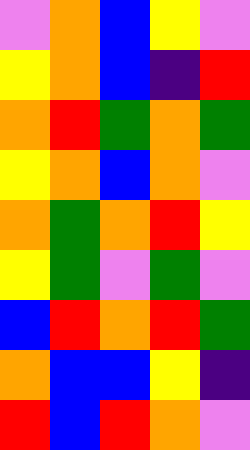[["violet", "orange", "blue", "yellow", "violet"], ["yellow", "orange", "blue", "indigo", "red"], ["orange", "red", "green", "orange", "green"], ["yellow", "orange", "blue", "orange", "violet"], ["orange", "green", "orange", "red", "yellow"], ["yellow", "green", "violet", "green", "violet"], ["blue", "red", "orange", "red", "green"], ["orange", "blue", "blue", "yellow", "indigo"], ["red", "blue", "red", "orange", "violet"]]